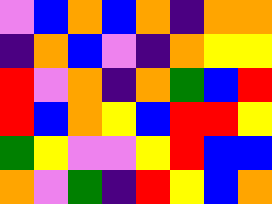[["violet", "blue", "orange", "blue", "orange", "indigo", "orange", "orange"], ["indigo", "orange", "blue", "violet", "indigo", "orange", "yellow", "yellow"], ["red", "violet", "orange", "indigo", "orange", "green", "blue", "red"], ["red", "blue", "orange", "yellow", "blue", "red", "red", "yellow"], ["green", "yellow", "violet", "violet", "yellow", "red", "blue", "blue"], ["orange", "violet", "green", "indigo", "red", "yellow", "blue", "orange"]]